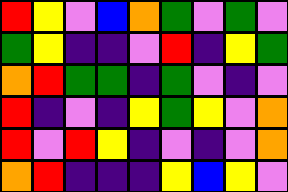[["red", "yellow", "violet", "blue", "orange", "green", "violet", "green", "violet"], ["green", "yellow", "indigo", "indigo", "violet", "red", "indigo", "yellow", "green"], ["orange", "red", "green", "green", "indigo", "green", "violet", "indigo", "violet"], ["red", "indigo", "violet", "indigo", "yellow", "green", "yellow", "violet", "orange"], ["red", "violet", "red", "yellow", "indigo", "violet", "indigo", "violet", "orange"], ["orange", "red", "indigo", "indigo", "indigo", "yellow", "blue", "yellow", "violet"]]